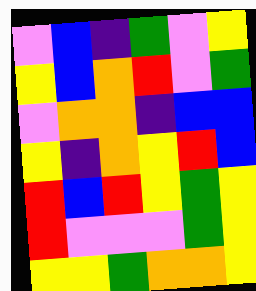[["violet", "blue", "indigo", "green", "violet", "yellow"], ["yellow", "blue", "orange", "red", "violet", "green"], ["violet", "orange", "orange", "indigo", "blue", "blue"], ["yellow", "indigo", "orange", "yellow", "red", "blue"], ["red", "blue", "red", "yellow", "green", "yellow"], ["red", "violet", "violet", "violet", "green", "yellow"], ["yellow", "yellow", "green", "orange", "orange", "yellow"]]